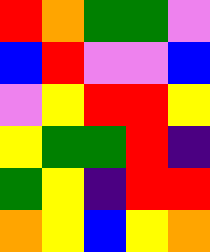[["red", "orange", "green", "green", "violet"], ["blue", "red", "violet", "violet", "blue"], ["violet", "yellow", "red", "red", "yellow"], ["yellow", "green", "green", "red", "indigo"], ["green", "yellow", "indigo", "red", "red"], ["orange", "yellow", "blue", "yellow", "orange"]]